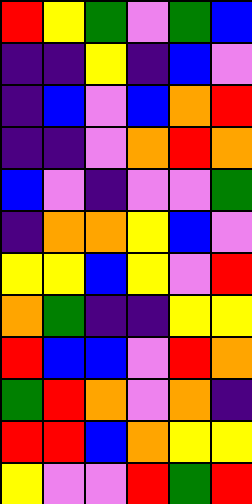[["red", "yellow", "green", "violet", "green", "blue"], ["indigo", "indigo", "yellow", "indigo", "blue", "violet"], ["indigo", "blue", "violet", "blue", "orange", "red"], ["indigo", "indigo", "violet", "orange", "red", "orange"], ["blue", "violet", "indigo", "violet", "violet", "green"], ["indigo", "orange", "orange", "yellow", "blue", "violet"], ["yellow", "yellow", "blue", "yellow", "violet", "red"], ["orange", "green", "indigo", "indigo", "yellow", "yellow"], ["red", "blue", "blue", "violet", "red", "orange"], ["green", "red", "orange", "violet", "orange", "indigo"], ["red", "red", "blue", "orange", "yellow", "yellow"], ["yellow", "violet", "violet", "red", "green", "red"]]